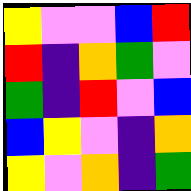[["yellow", "violet", "violet", "blue", "red"], ["red", "indigo", "orange", "green", "violet"], ["green", "indigo", "red", "violet", "blue"], ["blue", "yellow", "violet", "indigo", "orange"], ["yellow", "violet", "orange", "indigo", "green"]]